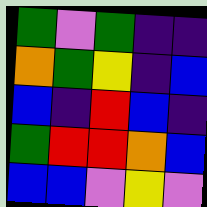[["green", "violet", "green", "indigo", "indigo"], ["orange", "green", "yellow", "indigo", "blue"], ["blue", "indigo", "red", "blue", "indigo"], ["green", "red", "red", "orange", "blue"], ["blue", "blue", "violet", "yellow", "violet"]]